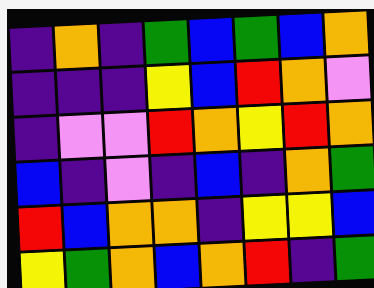[["indigo", "orange", "indigo", "green", "blue", "green", "blue", "orange"], ["indigo", "indigo", "indigo", "yellow", "blue", "red", "orange", "violet"], ["indigo", "violet", "violet", "red", "orange", "yellow", "red", "orange"], ["blue", "indigo", "violet", "indigo", "blue", "indigo", "orange", "green"], ["red", "blue", "orange", "orange", "indigo", "yellow", "yellow", "blue"], ["yellow", "green", "orange", "blue", "orange", "red", "indigo", "green"]]